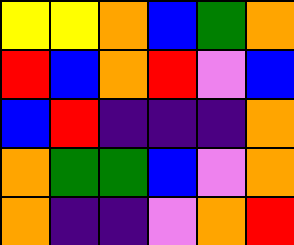[["yellow", "yellow", "orange", "blue", "green", "orange"], ["red", "blue", "orange", "red", "violet", "blue"], ["blue", "red", "indigo", "indigo", "indigo", "orange"], ["orange", "green", "green", "blue", "violet", "orange"], ["orange", "indigo", "indigo", "violet", "orange", "red"]]